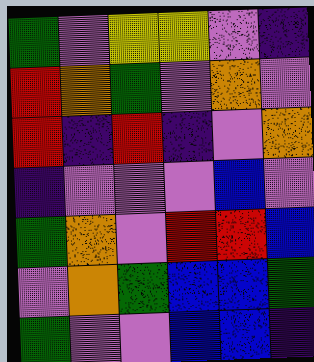[["green", "violet", "yellow", "yellow", "violet", "indigo"], ["red", "orange", "green", "violet", "orange", "violet"], ["red", "indigo", "red", "indigo", "violet", "orange"], ["indigo", "violet", "violet", "violet", "blue", "violet"], ["green", "orange", "violet", "red", "red", "blue"], ["violet", "orange", "green", "blue", "blue", "green"], ["green", "violet", "violet", "blue", "blue", "indigo"]]